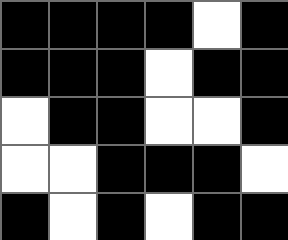[["black", "black", "black", "black", "white", "black"], ["black", "black", "black", "white", "black", "black"], ["white", "black", "black", "white", "white", "black"], ["white", "white", "black", "black", "black", "white"], ["black", "white", "black", "white", "black", "black"]]